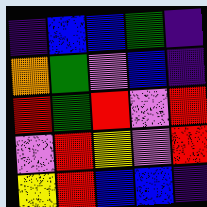[["indigo", "blue", "blue", "green", "indigo"], ["orange", "green", "violet", "blue", "indigo"], ["red", "green", "red", "violet", "red"], ["violet", "red", "yellow", "violet", "red"], ["yellow", "red", "blue", "blue", "indigo"]]